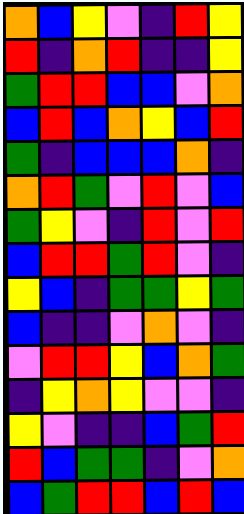[["orange", "blue", "yellow", "violet", "indigo", "red", "yellow"], ["red", "indigo", "orange", "red", "indigo", "indigo", "yellow"], ["green", "red", "red", "blue", "blue", "violet", "orange"], ["blue", "red", "blue", "orange", "yellow", "blue", "red"], ["green", "indigo", "blue", "blue", "blue", "orange", "indigo"], ["orange", "red", "green", "violet", "red", "violet", "blue"], ["green", "yellow", "violet", "indigo", "red", "violet", "red"], ["blue", "red", "red", "green", "red", "violet", "indigo"], ["yellow", "blue", "indigo", "green", "green", "yellow", "green"], ["blue", "indigo", "indigo", "violet", "orange", "violet", "indigo"], ["violet", "red", "red", "yellow", "blue", "orange", "green"], ["indigo", "yellow", "orange", "yellow", "violet", "violet", "indigo"], ["yellow", "violet", "indigo", "indigo", "blue", "green", "red"], ["red", "blue", "green", "green", "indigo", "violet", "orange"], ["blue", "green", "red", "red", "blue", "red", "blue"]]